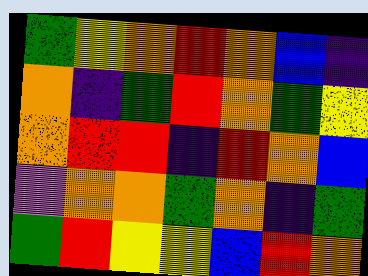[["green", "yellow", "orange", "red", "orange", "blue", "indigo"], ["orange", "indigo", "green", "red", "orange", "green", "yellow"], ["orange", "red", "red", "indigo", "red", "orange", "blue"], ["violet", "orange", "orange", "green", "orange", "indigo", "green"], ["green", "red", "yellow", "yellow", "blue", "red", "orange"]]